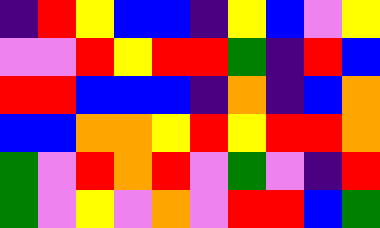[["indigo", "red", "yellow", "blue", "blue", "indigo", "yellow", "blue", "violet", "yellow"], ["violet", "violet", "red", "yellow", "red", "red", "green", "indigo", "red", "blue"], ["red", "red", "blue", "blue", "blue", "indigo", "orange", "indigo", "blue", "orange"], ["blue", "blue", "orange", "orange", "yellow", "red", "yellow", "red", "red", "orange"], ["green", "violet", "red", "orange", "red", "violet", "green", "violet", "indigo", "red"], ["green", "violet", "yellow", "violet", "orange", "violet", "red", "red", "blue", "green"]]